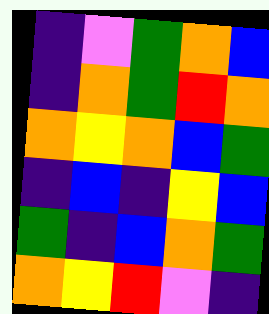[["indigo", "violet", "green", "orange", "blue"], ["indigo", "orange", "green", "red", "orange"], ["orange", "yellow", "orange", "blue", "green"], ["indigo", "blue", "indigo", "yellow", "blue"], ["green", "indigo", "blue", "orange", "green"], ["orange", "yellow", "red", "violet", "indigo"]]